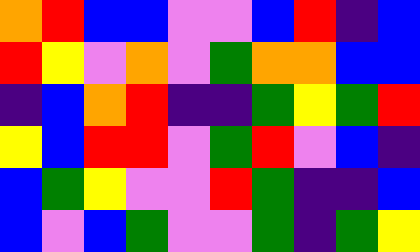[["orange", "red", "blue", "blue", "violet", "violet", "blue", "red", "indigo", "blue"], ["red", "yellow", "violet", "orange", "violet", "green", "orange", "orange", "blue", "blue"], ["indigo", "blue", "orange", "red", "indigo", "indigo", "green", "yellow", "green", "red"], ["yellow", "blue", "red", "red", "violet", "green", "red", "violet", "blue", "indigo"], ["blue", "green", "yellow", "violet", "violet", "red", "green", "indigo", "indigo", "blue"], ["blue", "violet", "blue", "green", "violet", "violet", "green", "indigo", "green", "yellow"]]